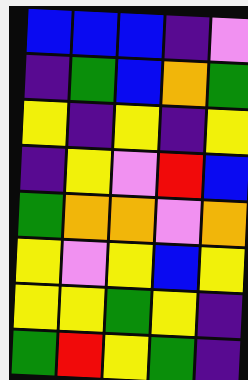[["blue", "blue", "blue", "indigo", "violet"], ["indigo", "green", "blue", "orange", "green"], ["yellow", "indigo", "yellow", "indigo", "yellow"], ["indigo", "yellow", "violet", "red", "blue"], ["green", "orange", "orange", "violet", "orange"], ["yellow", "violet", "yellow", "blue", "yellow"], ["yellow", "yellow", "green", "yellow", "indigo"], ["green", "red", "yellow", "green", "indigo"]]